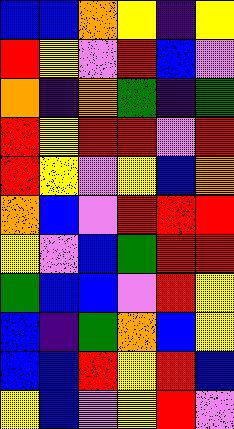[["blue", "blue", "orange", "yellow", "indigo", "yellow"], ["red", "yellow", "violet", "red", "blue", "violet"], ["orange", "indigo", "orange", "green", "indigo", "green"], ["red", "yellow", "red", "red", "violet", "red"], ["red", "yellow", "violet", "yellow", "blue", "orange"], ["orange", "blue", "violet", "red", "red", "red"], ["yellow", "violet", "blue", "green", "red", "red"], ["green", "blue", "blue", "violet", "red", "yellow"], ["blue", "indigo", "green", "orange", "blue", "yellow"], ["blue", "blue", "red", "yellow", "red", "blue"], ["yellow", "blue", "violet", "yellow", "red", "violet"]]